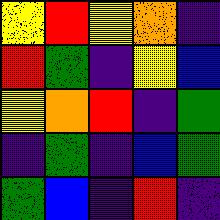[["yellow", "red", "yellow", "orange", "indigo"], ["red", "green", "indigo", "yellow", "blue"], ["yellow", "orange", "red", "indigo", "green"], ["indigo", "green", "indigo", "blue", "green"], ["green", "blue", "indigo", "red", "indigo"]]